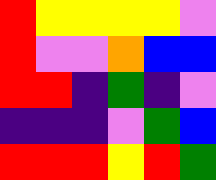[["red", "yellow", "yellow", "yellow", "yellow", "violet"], ["red", "violet", "violet", "orange", "blue", "blue"], ["red", "red", "indigo", "green", "indigo", "violet"], ["indigo", "indigo", "indigo", "violet", "green", "blue"], ["red", "red", "red", "yellow", "red", "green"]]